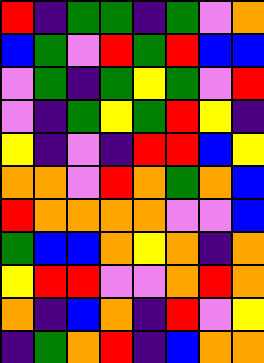[["red", "indigo", "green", "green", "indigo", "green", "violet", "orange"], ["blue", "green", "violet", "red", "green", "red", "blue", "blue"], ["violet", "green", "indigo", "green", "yellow", "green", "violet", "red"], ["violet", "indigo", "green", "yellow", "green", "red", "yellow", "indigo"], ["yellow", "indigo", "violet", "indigo", "red", "red", "blue", "yellow"], ["orange", "orange", "violet", "red", "orange", "green", "orange", "blue"], ["red", "orange", "orange", "orange", "orange", "violet", "violet", "blue"], ["green", "blue", "blue", "orange", "yellow", "orange", "indigo", "orange"], ["yellow", "red", "red", "violet", "violet", "orange", "red", "orange"], ["orange", "indigo", "blue", "orange", "indigo", "red", "violet", "yellow"], ["indigo", "green", "orange", "red", "indigo", "blue", "orange", "orange"]]